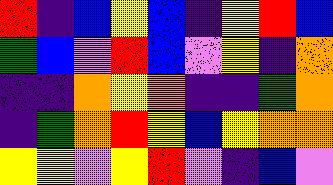[["red", "indigo", "blue", "yellow", "blue", "indigo", "yellow", "red", "blue"], ["green", "blue", "violet", "red", "blue", "violet", "yellow", "indigo", "orange"], ["indigo", "indigo", "orange", "yellow", "orange", "indigo", "indigo", "green", "orange"], ["indigo", "green", "orange", "red", "yellow", "blue", "yellow", "orange", "orange"], ["yellow", "yellow", "violet", "yellow", "red", "violet", "indigo", "blue", "violet"]]